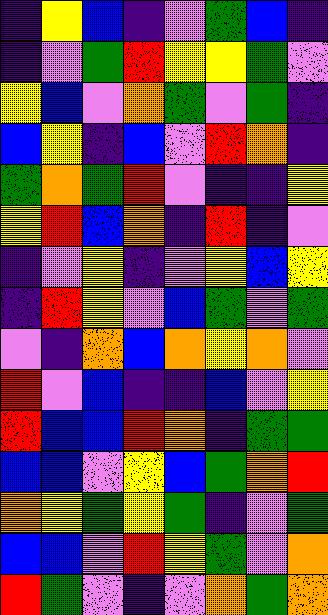[["indigo", "yellow", "blue", "indigo", "violet", "green", "blue", "indigo"], ["indigo", "violet", "green", "red", "yellow", "yellow", "green", "violet"], ["yellow", "blue", "violet", "orange", "green", "violet", "green", "indigo"], ["blue", "yellow", "indigo", "blue", "violet", "red", "orange", "indigo"], ["green", "orange", "green", "red", "violet", "indigo", "indigo", "yellow"], ["yellow", "red", "blue", "orange", "indigo", "red", "indigo", "violet"], ["indigo", "violet", "yellow", "indigo", "violet", "yellow", "blue", "yellow"], ["indigo", "red", "yellow", "violet", "blue", "green", "violet", "green"], ["violet", "indigo", "orange", "blue", "orange", "yellow", "orange", "violet"], ["red", "violet", "blue", "indigo", "indigo", "blue", "violet", "yellow"], ["red", "blue", "blue", "red", "orange", "indigo", "green", "green"], ["blue", "blue", "violet", "yellow", "blue", "green", "orange", "red"], ["orange", "yellow", "green", "yellow", "green", "indigo", "violet", "green"], ["blue", "blue", "violet", "red", "yellow", "green", "violet", "orange"], ["red", "green", "violet", "indigo", "violet", "orange", "green", "orange"]]